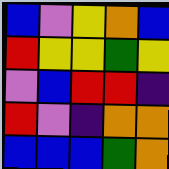[["blue", "violet", "yellow", "orange", "blue"], ["red", "yellow", "yellow", "green", "yellow"], ["violet", "blue", "red", "red", "indigo"], ["red", "violet", "indigo", "orange", "orange"], ["blue", "blue", "blue", "green", "orange"]]